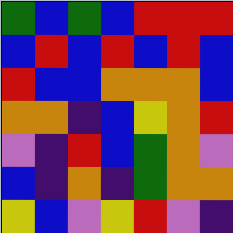[["green", "blue", "green", "blue", "red", "red", "red"], ["blue", "red", "blue", "red", "blue", "red", "blue"], ["red", "blue", "blue", "orange", "orange", "orange", "blue"], ["orange", "orange", "indigo", "blue", "yellow", "orange", "red"], ["violet", "indigo", "red", "blue", "green", "orange", "violet"], ["blue", "indigo", "orange", "indigo", "green", "orange", "orange"], ["yellow", "blue", "violet", "yellow", "red", "violet", "indigo"]]